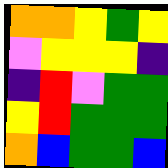[["orange", "orange", "yellow", "green", "yellow"], ["violet", "yellow", "yellow", "yellow", "indigo"], ["indigo", "red", "violet", "green", "green"], ["yellow", "red", "green", "green", "green"], ["orange", "blue", "green", "green", "blue"]]